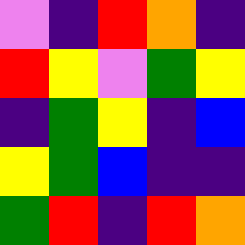[["violet", "indigo", "red", "orange", "indigo"], ["red", "yellow", "violet", "green", "yellow"], ["indigo", "green", "yellow", "indigo", "blue"], ["yellow", "green", "blue", "indigo", "indigo"], ["green", "red", "indigo", "red", "orange"]]